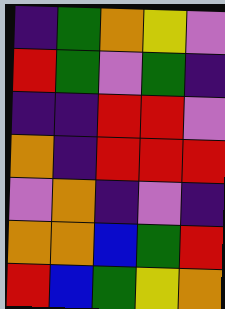[["indigo", "green", "orange", "yellow", "violet"], ["red", "green", "violet", "green", "indigo"], ["indigo", "indigo", "red", "red", "violet"], ["orange", "indigo", "red", "red", "red"], ["violet", "orange", "indigo", "violet", "indigo"], ["orange", "orange", "blue", "green", "red"], ["red", "blue", "green", "yellow", "orange"]]